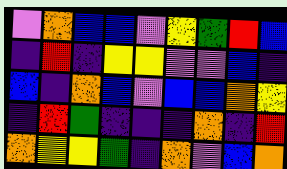[["violet", "orange", "blue", "blue", "violet", "yellow", "green", "red", "blue"], ["indigo", "red", "indigo", "yellow", "yellow", "violet", "violet", "blue", "indigo"], ["blue", "indigo", "orange", "blue", "violet", "blue", "blue", "orange", "yellow"], ["indigo", "red", "green", "indigo", "indigo", "indigo", "orange", "indigo", "red"], ["orange", "yellow", "yellow", "green", "indigo", "orange", "violet", "blue", "orange"]]